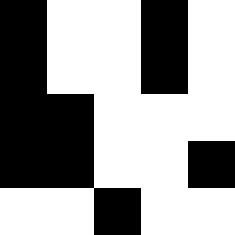[["black", "white", "white", "black", "white"], ["black", "white", "white", "black", "white"], ["black", "black", "white", "white", "white"], ["black", "black", "white", "white", "black"], ["white", "white", "black", "white", "white"]]